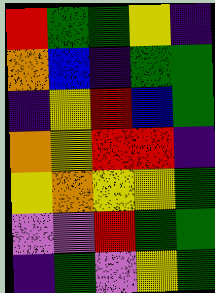[["red", "green", "green", "yellow", "indigo"], ["orange", "blue", "indigo", "green", "green"], ["indigo", "yellow", "red", "blue", "green"], ["orange", "yellow", "red", "red", "indigo"], ["yellow", "orange", "yellow", "yellow", "green"], ["violet", "violet", "red", "green", "green"], ["indigo", "green", "violet", "yellow", "green"]]